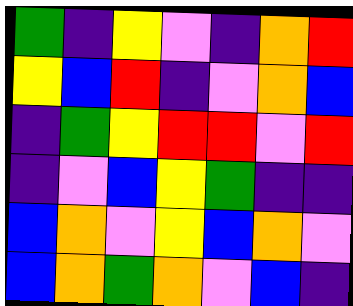[["green", "indigo", "yellow", "violet", "indigo", "orange", "red"], ["yellow", "blue", "red", "indigo", "violet", "orange", "blue"], ["indigo", "green", "yellow", "red", "red", "violet", "red"], ["indigo", "violet", "blue", "yellow", "green", "indigo", "indigo"], ["blue", "orange", "violet", "yellow", "blue", "orange", "violet"], ["blue", "orange", "green", "orange", "violet", "blue", "indigo"]]